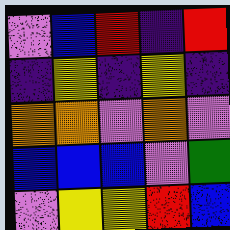[["violet", "blue", "red", "indigo", "red"], ["indigo", "yellow", "indigo", "yellow", "indigo"], ["orange", "orange", "violet", "orange", "violet"], ["blue", "blue", "blue", "violet", "green"], ["violet", "yellow", "yellow", "red", "blue"]]